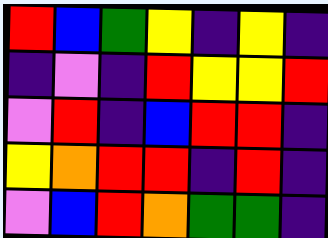[["red", "blue", "green", "yellow", "indigo", "yellow", "indigo"], ["indigo", "violet", "indigo", "red", "yellow", "yellow", "red"], ["violet", "red", "indigo", "blue", "red", "red", "indigo"], ["yellow", "orange", "red", "red", "indigo", "red", "indigo"], ["violet", "blue", "red", "orange", "green", "green", "indigo"]]